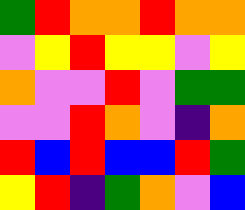[["green", "red", "orange", "orange", "red", "orange", "orange"], ["violet", "yellow", "red", "yellow", "yellow", "violet", "yellow"], ["orange", "violet", "violet", "red", "violet", "green", "green"], ["violet", "violet", "red", "orange", "violet", "indigo", "orange"], ["red", "blue", "red", "blue", "blue", "red", "green"], ["yellow", "red", "indigo", "green", "orange", "violet", "blue"]]